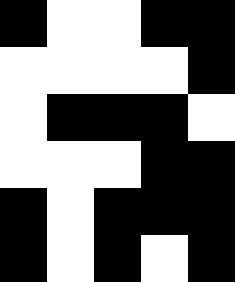[["black", "white", "white", "black", "black"], ["white", "white", "white", "white", "black"], ["white", "black", "black", "black", "white"], ["white", "white", "white", "black", "black"], ["black", "white", "black", "black", "black"], ["black", "white", "black", "white", "black"]]